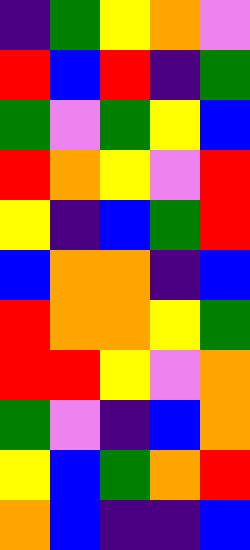[["indigo", "green", "yellow", "orange", "violet"], ["red", "blue", "red", "indigo", "green"], ["green", "violet", "green", "yellow", "blue"], ["red", "orange", "yellow", "violet", "red"], ["yellow", "indigo", "blue", "green", "red"], ["blue", "orange", "orange", "indigo", "blue"], ["red", "orange", "orange", "yellow", "green"], ["red", "red", "yellow", "violet", "orange"], ["green", "violet", "indigo", "blue", "orange"], ["yellow", "blue", "green", "orange", "red"], ["orange", "blue", "indigo", "indigo", "blue"]]